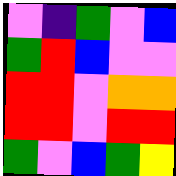[["violet", "indigo", "green", "violet", "blue"], ["green", "red", "blue", "violet", "violet"], ["red", "red", "violet", "orange", "orange"], ["red", "red", "violet", "red", "red"], ["green", "violet", "blue", "green", "yellow"]]